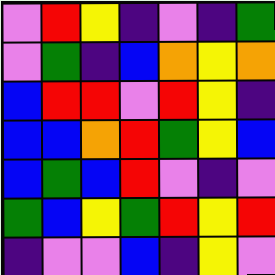[["violet", "red", "yellow", "indigo", "violet", "indigo", "green"], ["violet", "green", "indigo", "blue", "orange", "yellow", "orange"], ["blue", "red", "red", "violet", "red", "yellow", "indigo"], ["blue", "blue", "orange", "red", "green", "yellow", "blue"], ["blue", "green", "blue", "red", "violet", "indigo", "violet"], ["green", "blue", "yellow", "green", "red", "yellow", "red"], ["indigo", "violet", "violet", "blue", "indigo", "yellow", "violet"]]